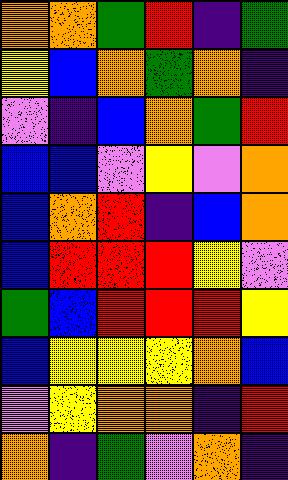[["orange", "orange", "green", "red", "indigo", "green"], ["yellow", "blue", "orange", "green", "orange", "indigo"], ["violet", "indigo", "blue", "orange", "green", "red"], ["blue", "blue", "violet", "yellow", "violet", "orange"], ["blue", "orange", "red", "indigo", "blue", "orange"], ["blue", "red", "red", "red", "yellow", "violet"], ["green", "blue", "red", "red", "red", "yellow"], ["blue", "yellow", "yellow", "yellow", "orange", "blue"], ["violet", "yellow", "orange", "orange", "indigo", "red"], ["orange", "indigo", "green", "violet", "orange", "indigo"]]